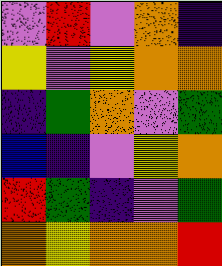[["violet", "red", "violet", "orange", "indigo"], ["yellow", "violet", "yellow", "orange", "orange"], ["indigo", "green", "orange", "violet", "green"], ["blue", "indigo", "violet", "yellow", "orange"], ["red", "green", "indigo", "violet", "green"], ["orange", "yellow", "orange", "orange", "red"]]